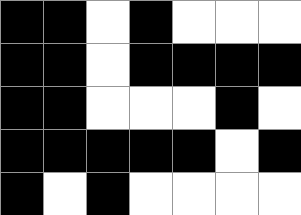[["black", "black", "white", "black", "white", "white", "white"], ["black", "black", "white", "black", "black", "black", "black"], ["black", "black", "white", "white", "white", "black", "white"], ["black", "black", "black", "black", "black", "white", "black"], ["black", "white", "black", "white", "white", "white", "white"]]